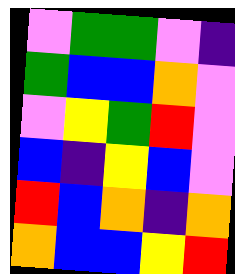[["violet", "green", "green", "violet", "indigo"], ["green", "blue", "blue", "orange", "violet"], ["violet", "yellow", "green", "red", "violet"], ["blue", "indigo", "yellow", "blue", "violet"], ["red", "blue", "orange", "indigo", "orange"], ["orange", "blue", "blue", "yellow", "red"]]